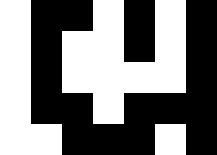[["white", "black", "black", "white", "black", "white", "black"], ["white", "black", "white", "white", "black", "white", "black"], ["white", "black", "white", "white", "white", "white", "black"], ["white", "black", "black", "white", "black", "black", "black"], ["white", "white", "black", "black", "black", "white", "black"]]